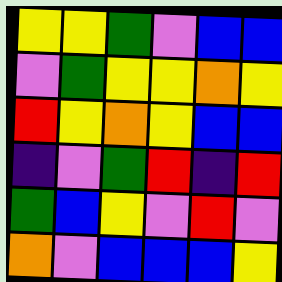[["yellow", "yellow", "green", "violet", "blue", "blue"], ["violet", "green", "yellow", "yellow", "orange", "yellow"], ["red", "yellow", "orange", "yellow", "blue", "blue"], ["indigo", "violet", "green", "red", "indigo", "red"], ["green", "blue", "yellow", "violet", "red", "violet"], ["orange", "violet", "blue", "blue", "blue", "yellow"]]